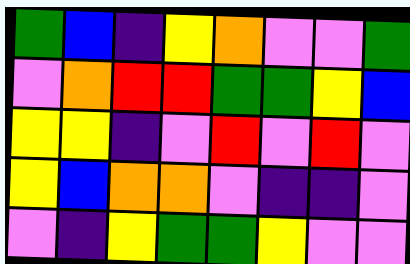[["green", "blue", "indigo", "yellow", "orange", "violet", "violet", "green"], ["violet", "orange", "red", "red", "green", "green", "yellow", "blue"], ["yellow", "yellow", "indigo", "violet", "red", "violet", "red", "violet"], ["yellow", "blue", "orange", "orange", "violet", "indigo", "indigo", "violet"], ["violet", "indigo", "yellow", "green", "green", "yellow", "violet", "violet"]]